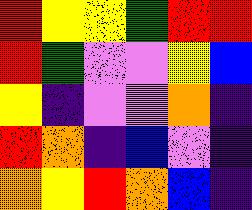[["red", "yellow", "yellow", "green", "red", "red"], ["red", "green", "violet", "violet", "yellow", "blue"], ["yellow", "indigo", "violet", "violet", "orange", "indigo"], ["red", "orange", "indigo", "blue", "violet", "indigo"], ["orange", "yellow", "red", "orange", "blue", "indigo"]]